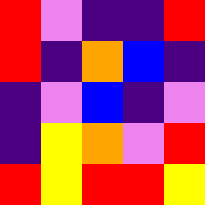[["red", "violet", "indigo", "indigo", "red"], ["red", "indigo", "orange", "blue", "indigo"], ["indigo", "violet", "blue", "indigo", "violet"], ["indigo", "yellow", "orange", "violet", "red"], ["red", "yellow", "red", "red", "yellow"]]